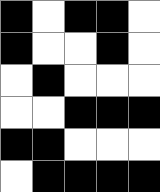[["black", "white", "black", "black", "white"], ["black", "white", "white", "black", "white"], ["white", "black", "white", "white", "white"], ["white", "white", "black", "black", "black"], ["black", "black", "white", "white", "white"], ["white", "black", "black", "black", "black"]]